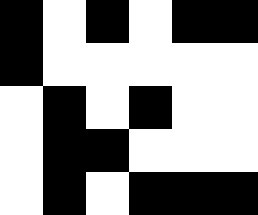[["black", "white", "black", "white", "black", "black"], ["black", "white", "white", "white", "white", "white"], ["white", "black", "white", "black", "white", "white"], ["white", "black", "black", "white", "white", "white"], ["white", "black", "white", "black", "black", "black"]]